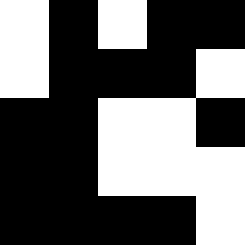[["white", "black", "white", "black", "black"], ["white", "black", "black", "black", "white"], ["black", "black", "white", "white", "black"], ["black", "black", "white", "white", "white"], ["black", "black", "black", "black", "white"]]